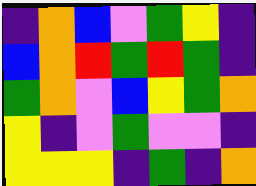[["indigo", "orange", "blue", "violet", "green", "yellow", "indigo"], ["blue", "orange", "red", "green", "red", "green", "indigo"], ["green", "orange", "violet", "blue", "yellow", "green", "orange"], ["yellow", "indigo", "violet", "green", "violet", "violet", "indigo"], ["yellow", "yellow", "yellow", "indigo", "green", "indigo", "orange"]]